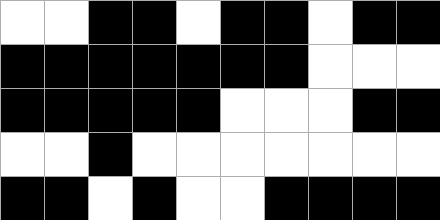[["white", "white", "black", "black", "white", "black", "black", "white", "black", "black"], ["black", "black", "black", "black", "black", "black", "black", "white", "white", "white"], ["black", "black", "black", "black", "black", "white", "white", "white", "black", "black"], ["white", "white", "black", "white", "white", "white", "white", "white", "white", "white"], ["black", "black", "white", "black", "white", "white", "black", "black", "black", "black"]]